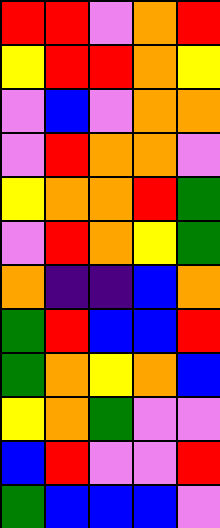[["red", "red", "violet", "orange", "red"], ["yellow", "red", "red", "orange", "yellow"], ["violet", "blue", "violet", "orange", "orange"], ["violet", "red", "orange", "orange", "violet"], ["yellow", "orange", "orange", "red", "green"], ["violet", "red", "orange", "yellow", "green"], ["orange", "indigo", "indigo", "blue", "orange"], ["green", "red", "blue", "blue", "red"], ["green", "orange", "yellow", "orange", "blue"], ["yellow", "orange", "green", "violet", "violet"], ["blue", "red", "violet", "violet", "red"], ["green", "blue", "blue", "blue", "violet"]]